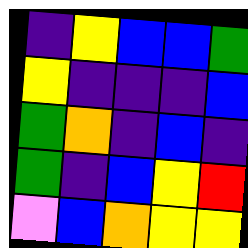[["indigo", "yellow", "blue", "blue", "green"], ["yellow", "indigo", "indigo", "indigo", "blue"], ["green", "orange", "indigo", "blue", "indigo"], ["green", "indigo", "blue", "yellow", "red"], ["violet", "blue", "orange", "yellow", "yellow"]]